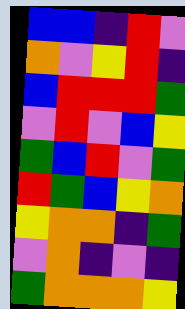[["blue", "blue", "indigo", "red", "violet"], ["orange", "violet", "yellow", "red", "indigo"], ["blue", "red", "red", "red", "green"], ["violet", "red", "violet", "blue", "yellow"], ["green", "blue", "red", "violet", "green"], ["red", "green", "blue", "yellow", "orange"], ["yellow", "orange", "orange", "indigo", "green"], ["violet", "orange", "indigo", "violet", "indigo"], ["green", "orange", "orange", "orange", "yellow"]]